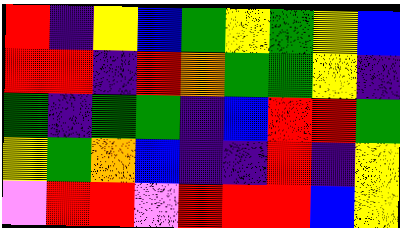[["red", "indigo", "yellow", "blue", "green", "yellow", "green", "yellow", "blue"], ["red", "red", "indigo", "red", "orange", "green", "green", "yellow", "indigo"], ["green", "indigo", "green", "green", "indigo", "blue", "red", "red", "green"], ["yellow", "green", "orange", "blue", "indigo", "indigo", "red", "indigo", "yellow"], ["violet", "red", "red", "violet", "red", "red", "red", "blue", "yellow"]]